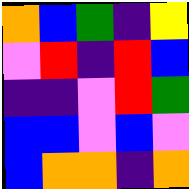[["orange", "blue", "green", "indigo", "yellow"], ["violet", "red", "indigo", "red", "blue"], ["indigo", "indigo", "violet", "red", "green"], ["blue", "blue", "violet", "blue", "violet"], ["blue", "orange", "orange", "indigo", "orange"]]